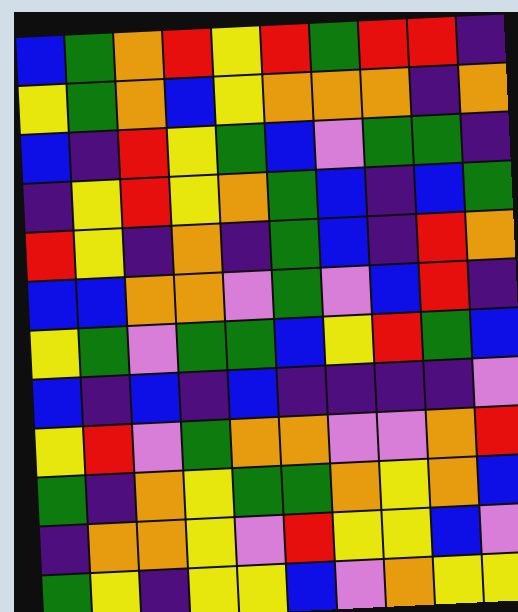[["blue", "green", "orange", "red", "yellow", "red", "green", "red", "red", "indigo"], ["yellow", "green", "orange", "blue", "yellow", "orange", "orange", "orange", "indigo", "orange"], ["blue", "indigo", "red", "yellow", "green", "blue", "violet", "green", "green", "indigo"], ["indigo", "yellow", "red", "yellow", "orange", "green", "blue", "indigo", "blue", "green"], ["red", "yellow", "indigo", "orange", "indigo", "green", "blue", "indigo", "red", "orange"], ["blue", "blue", "orange", "orange", "violet", "green", "violet", "blue", "red", "indigo"], ["yellow", "green", "violet", "green", "green", "blue", "yellow", "red", "green", "blue"], ["blue", "indigo", "blue", "indigo", "blue", "indigo", "indigo", "indigo", "indigo", "violet"], ["yellow", "red", "violet", "green", "orange", "orange", "violet", "violet", "orange", "red"], ["green", "indigo", "orange", "yellow", "green", "green", "orange", "yellow", "orange", "blue"], ["indigo", "orange", "orange", "yellow", "violet", "red", "yellow", "yellow", "blue", "violet"], ["green", "yellow", "indigo", "yellow", "yellow", "blue", "violet", "orange", "yellow", "yellow"]]